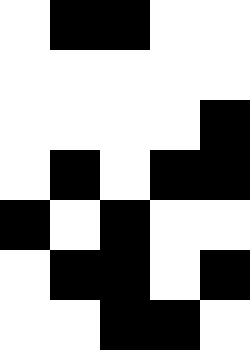[["white", "black", "black", "white", "white"], ["white", "white", "white", "white", "white"], ["white", "white", "white", "white", "black"], ["white", "black", "white", "black", "black"], ["black", "white", "black", "white", "white"], ["white", "black", "black", "white", "black"], ["white", "white", "black", "black", "white"]]